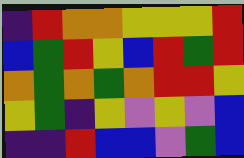[["indigo", "red", "orange", "orange", "yellow", "yellow", "yellow", "red"], ["blue", "green", "red", "yellow", "blue", "red", "green", "red"], ["orange", "green", "orange", "green", "orange", "red", "red", "yellow"], ["yellow", "green", "indigo", "yellow", "violet", "yellow", "violet", "blue"], ["indigo", "indigo", "red", "blue", "blue", "violet", "green", "blue"]]